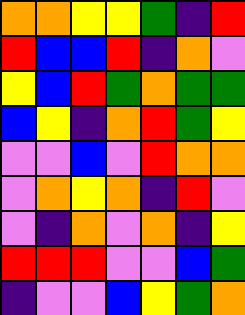[["orange", "orange", "yellow", "yellow", "green", "indigo", "red"], ["red", "blue", "blue", "red", "indigo", "orange", "violet"], ["yellow", "blue", "red", "green", "orange", "green", "green"], ["blue", "yellow", "indigo", "orange", "red", "green", "yellow"], ["violet", "violet", "blue", "violet", "red", "orange", "orange"], ["violet", "orange", "yellow", "orange", "indigo", "red", "violet"], ["violet", "indigo", "orange", "violet", "orange", "indigo", "yellow"], ["red", "red", "red", "violet", "violet", "blue", "green"], ["indigo", "violet", "violet", "blue", "yellow", "green", "orange"]]